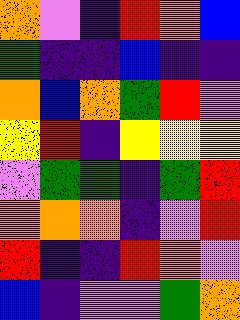[["orange", "violet", "indigo", "red", "orange", "blue"], ["green", "indigo", "indigo", "blue", "indigo", "indigo"], ["orange", "blue", "orange", "green", "red", "violet"], ["yellow", "red", "indigo", "yellow", "yellow", "yellow"], ["violet", "green", "green", "indigo", "green", "red"], ["orange", "orange", "orange", "indigo", "violet", "red"], ["red", "indigo", "indigo", "red", "orange", "violet"], ["blue", "indigo", "violet", "violet", "green", "orange"]]